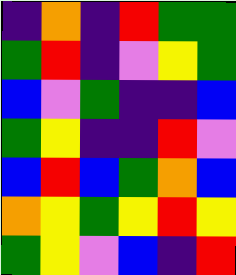[["indigo", "orange", "indigo", "red", "green", "green"], ["green", "red", "indigo", "violet", "yellow", "green"], ["blue", "violet", "green", "indigo", "indigo", "blue"], ["green", "yellow", "indigo", "indigo", "red", "violet"], ["blue", "red", "blue", "green", "orange", "blue"], ["orange", "yellow", "green", "yellow", "red", "yellow"], ["green", "yellow", "violet", "blue", "indigo", "red"]]